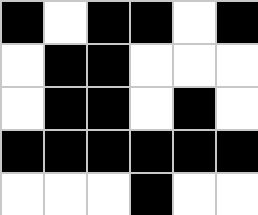[["black", "white", "black", "black", "white", "black"], ["white", "black", "black", "white", "white", "white"], ["white", "black", "black", "white", "black", "white"], ["black", "black", "black", "black", "black", "black"], ["white", "white", "white", "black", "white", "white"]]